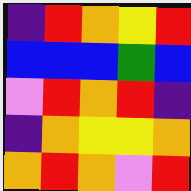[["indigo", "red", "orange", "yellow", "red"], ["blue", "blue", "blue", "green", "blue"], ["violet", "red", "orange", "red", "indigo"], ["indigo", "orange", "yellow", "yellow", "orange"], ["orange", "red", "orange", "violet", "red"]]